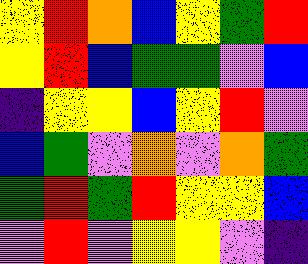[["yellow", "red", "orange", "blue", "yellow", "green", "red"], ["yellow", "red", "blue", "green", "green", "violet", "blue"], ["indigo", "yellow", "yellow", "blue", "yellow", "red", "violet"], ["blue", "green", "violet", "orange", "violet", "orange", "green"], ["green", "red", "green", "red", "yellow", "yellow", "blue"], ["violet", "red", "violet", "yellow", "yellow", "violet", "indigo"]]